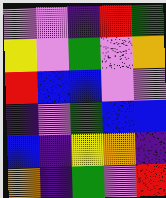[["violet", "violet", "indigo", "red", "green"], ["yellow", "violet", "green", "violet", "orange"], ["red", "blue", "blue", "violet", "violet"], ["indigo", "violet", "green", "blue", "blue"], ["blue", "indigo", "yellow", "orange", "indigo"], ["orange", "indigo", "green", "violet", "red"]]